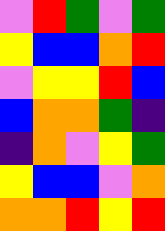[["violet", "red", "green", "violet", "green"], ["yellow", "blue", "blue", "orange", "red"], ["violet", "yellow", "yellow", "red", "blue"], ["blue", "orange", "orange", "green", "indigo"], ["indigo", "orange", "violet", "yellow", "green"], ["yellow", "blue", "blue", "violet", "orange"], ["orange", "orange", "red", "yellow", "red"]]